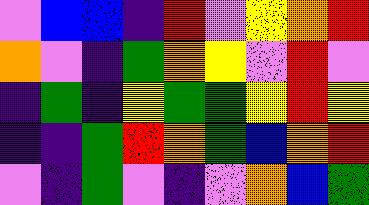[["violet", "blue", "blue", "indigo", "red", "violet", "yellow", "orange", "red"], ["orange", "violet", "indigo", "green", "orange", "yellow", "violet", "red", "violet"], ["indigo", "green", "indigo", "yellow", "green", "green", "yellow", "red", "yellow"], ["indigo", "indigo", "green", "red", "orange", "green", "blue", "orange", "red"], ["violet", "indigo", "green", "violet", "indigo", "violet", "orange", "blue", "green"]]